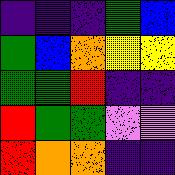[["indigo", "indigo", "indigo", "green", "blue"], ["green", "blue", "orange", "yellow", "yellow"], ["green", "green", "red", "indigo", "indigo"], ["red", "green", "green", "violet", "violet"], ["red", "orange", "orange", "indigo", "indigo"]]